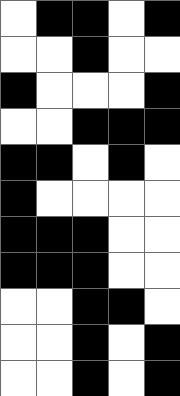[["white", "black", "black", "white", "black"], ["white", "white", "black", "white", "white"], ["black", "white", "white", "white", "black"], ["white", "white", "black", "black", "black"], ["black", "black", "white", "black", "white"], ["black", "white", "white", "white", "white"], ["black", "black", "black", "white", "white"], ["black", "black", "black", "white", "white"], ["white", "white", "black", "black", "white"], ["white", "white", "black", "white", "black"], ["white", "white", "black", "white", "black"]]